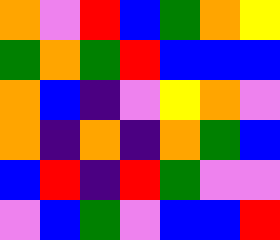[["orange", "violet", "red", "blue", "green", "orange", "yellow"], ["green", "orange", "green", "red", "blue", "blue", "blue"], ["orange", "blue", "indigo", "violet", "yellow", "orange", "violet"], ["orange", "indigo", "orange", "indigo", "orange", "green", "blue"], ["blue", "red", "indigo", "red", "green", "violet", "violet"], ["violet", "blue", "green", "violet", "blue", "blue", "red"]]